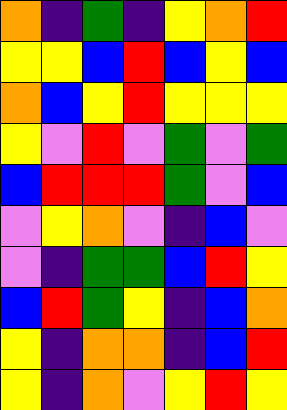[["orange", "indigo", "green", "indigo", "yellow", "orange", "red"], ["yellow", "yellow", "blue", "red", "blue", "yellow", "blue"], ["orange", "blue", "yellow", "red", "yellow", "yellow", "yellow"], ["yellow", "violet", "red", "violet", "green", "violet", "green"], ["blue", "red", "red", "red", "green", "violet", "blue"], ["violet", "yellow", "orange", "violet", "indigo", "blue", "violet"], ["violet", "indigo", "green", "green", "blue", "red", "yellow"], ["blue", "red", "green", "yellow", "indigo", "blue", "orange"], ["yellow", "indigo", "orange", "orange", "indigo", "blue", "red"], ["yellow", "indigo", "orange", "violet", "yellow", "red", "yellow"]]